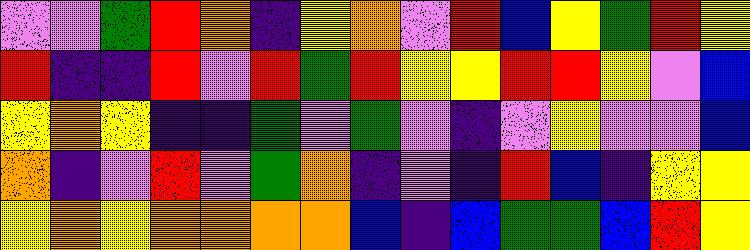[["violet", "violet", "green", "red", "orange", "indigo", "yellow", "orange", "violet", "red", "blue", "yellow", "green", "red", "yellow"], ["red", "indigo", "indigo", "red", "violet", "red", "green", "red", "yellow", "yellow", "red", "red", "yellow", "violet", "blue"], ["yellow", "orange", "yellow", "indigo", "indigo", "green", "violet", "green", "violet", "indigo", "violet", "yellow", "violet", "violet", "blue"], ["orange", "indigo", "violet", "red", "violet", "green", "orange", "indigo", "violet", "indigo", "red", "blue", "indigo", "yellow", "yellow"], ["yellow", "orange", "yellow", "orange", "orange", "orange", "orange", "blue", "indigo", "blue", "green", "green", "blue", "red", "yellow"]]